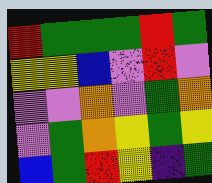[["red", "green", "green", "green", "red", "green"], ["yellow", "yellow", "blue", "violet", "red", "violet"], ["violet", "violet", "orange", "violet", "green", "orange"], ["violet", "green", "orange", "yellow", "green", "yellow"], ["blue", "green", "red", "yellow", "indigo", "green"]]